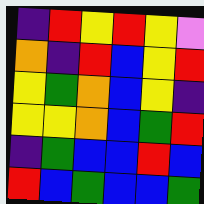[["indigo", "red", "yellow", "red", "yellow", "violet"], ["orange", "indigo", "red", "blue", "yellow", "red"], ["yellow", "green", "orange", "blue", "yellow", "indigo"], ["yellow", "yellow", "orange", "blue", "green", "red"], ["indigo", "green", "blue", "blue", "red", "blue"], ["red", "blue", "green", "blue", "blue", "green"]]